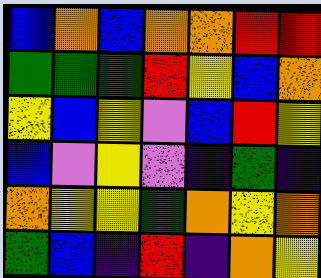[["blue", "orange", "blue", "orange", "orange", "red", "red"], ["green", "green", "green", "red", "yellow", "blue", "orange"], ["yellow", "blue", "yellow", "violet", "blue", "red", "yellow"], ["blue", "violet", "yellow", "violet", "indigo", "green", "indigo"], ["orange", "yellow", "yellow", "green", "orange", "yellow", "orange"], ["green", "blue", "indigo", "red", "indigo", "orange", "yellow"]]